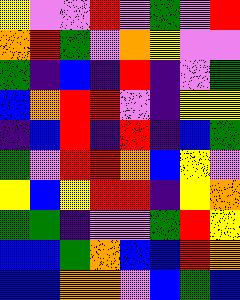[["yellow", "violet", "violet", "red", "violet", "green", "violet", "red"], ["orange", "red", "green", "violet", "orange", "yellow", "violet", "violet"], ["green", "indigo", "blue", "indigo", "red", "indigo", "violet", "green"], ["blue", "orange", "red", "red", "violet", "indigo", "yellow", "yellow"], ["indigo", "blue", "red", "indigo", "red", "indigo", "blue", "green"], ["green", "violet", "red", "red", "orange", "blue", "yellow", "violet"], ["yellow", "blue", "yellow", "red", "red", "indigo", "yellow", "orange"], ["green", "green", "indigo", "violet", "violet", "green", "red", "yellow"], ["blue", "blue", "green", "orange", "blue", "blue", "red", "orange"], ["blue", "blue", "orange", "orange", "violet", "blue", "green", "blue"]]